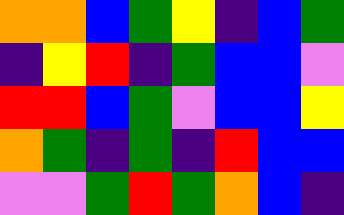[["orange", "orange", "blue", "green", "yellow", "indigo", "blue", "green"], ["indigo", "yellow", "red", "indigo", "green", "blue", "blue", "violet"], ["red", "red", "blue", "green", "violet", "blue", "blue", "yellow"], ["orange", "green", "indigo", "green", "indigo", "red", "blue", "blue"], ["violet", "violet", "green", "red", "green", "orange", "blue", "indigo"]]